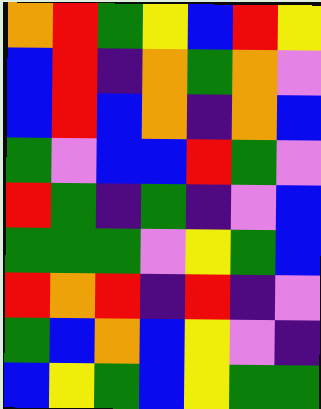[["orange", "red", "green", "yellow", "blue", "red", "yellow"], ["blue", "red", "indigo", "orange", "green", "orange", "violet"], ["blue", "red", "blue", "orange", "indigo", "orange", "blue"], ["green", "violet", "blue", "blue", "red", "green", "violet"], ["red", "green", "indigo", "green", "indigo", "violet", "blue"], ["green", "green", "green", "violet", "yellow", "green", "blue"], ["red", "orange", "red", "indigo", "red", "indigo", "violet"], ["green", "blue", "orange", "blue", "yellow", "violet", "indigo"], ["blue", "yellow", "green", "blue", "yellow", "green", "green"]]